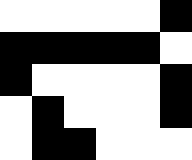[["white", "white", "white", "white", "white", "black"], ["black", "black", "black", "black", "black", "white"], ["black", "white", "white", "white", "white", "black"], ["white", "black", "white", "white", "white", "black"], ["white", "black", "black", "white", "white", "white"]]